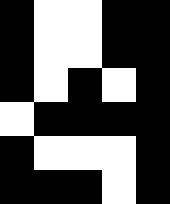[["black", "white", "white", "black", "black"], ["black", "white", "white", "black", "black"], ["black", "white", "black", "white", "black"], ["white", "black", "black", "black", "black"], ["black", "white", "white", "white", "black"], ["black", "black", "black", "white", "black"]]